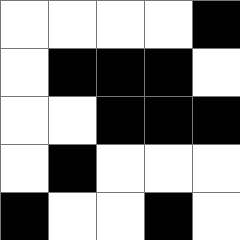[["white", "white", "white", "white", "black"], ["white", "black", "black", "black", "white"], ["white", "white", "black", "black", "black"], ["white", "black", "white", "white", "white"], ["black", "white", "white", "black", "white"]]